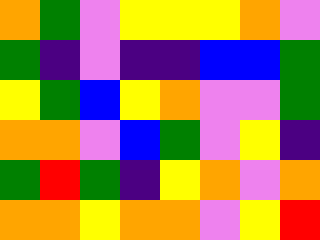[["orange", "green", "violet", "yellow", "yellow", "yellow", "orange", "violet"], ["green", "indigo", "violet", "indigo", "indigo", "blue", "blue", "green"], ["yellow", "green", "blue", "yellow", "orange", "violet", "violet", "green"], ["orange", "orange", "violet", "blue", "green", "violet", "yellow", "indigo"], ["green", "red", "green", "indigo", "yellow", "orange", "violet", "orange"], ["orange", "orange", "yellow", "orange", "orange", "violet", "yellow", "red"]]